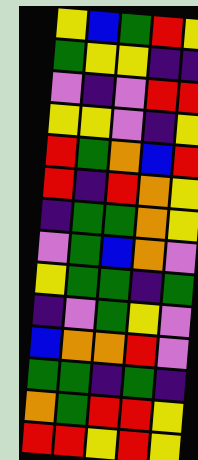[["yellow", "blue", "green", "red", "yellow"], ["green", "yellow", "yellow", "indigo", "indigo"], ["violet", "indigo", "violet", "red", "red"], ["yellow", "yellow", "violet", "indigo", "yellow"], ["red", "green", "orange", "blue", "red"], ["red", "indigo", "red", "orange", "yellow"], ["indigo", "green", "green", "orange", "yellow"], ["violet", "green", "blue", "orange", "violet"], ["yellow", "green", "green", "indigo", "green"], ["indigo", "violet", "green", "yellow", "violet"], ["blue", "orange", "orange", "red", "violet"], ["green", "green", "indigo", "green", "indigo"], ["orange", "green", "red", "red", "yellow"], ["red", "red", "yellow", "red", "yellow"]]